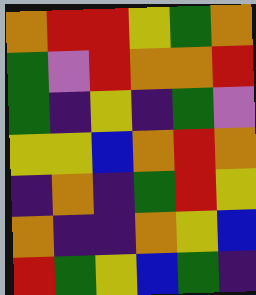[["orange", "red", "red", "yellow", "green", "orange"], ["green", "violet", "red", "orange", "orange", "red"], ["green", "indigo", "yellow", "indigo", "green", "violet"], ["yellow", "yellow", "blue", "orange", "red", "orange"], ["indigo", "orange", "indigo", "green", "red", "yellow"], ["orange", "indigo", "indigo", "orange", "yellow", "blue"], ["red", "green", "yellow", "blue", "green", "indigo"]]